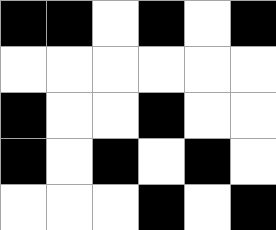[["black", "black", "white", "black", "white", "black"], ["white", "white", "white", "white", "white", "white"], ["black", "white", "white", "black", "white", "white"], ["black", "white", "black", "white", "black", "white"], ["white", "white", "white", "black", "white", "black"]]